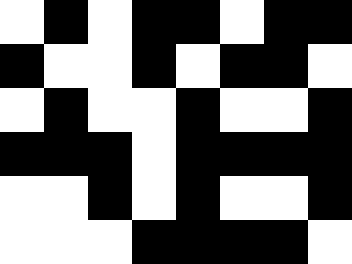[["white", "black", "white", "black", "black", "white", "black", "black"], ["black", "white", "white", "black", "white", "black", "black", "white"], ["white", "black", "white", "white", "black", "white", "white", "black"], ["black", "black", "black", "white", "black", "black", "black", "black"], ["white", "white", "black", "white", "black", "white", "white", "black"], ["white", "white", "white", "black", "black", "black", "black", "white"]]